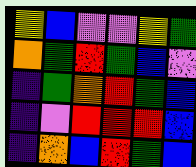[["yellow", "blue", "violet", "violet", "yellow", "green"], ["orange", "green", "red", "green", "blue", "violet"], ["indigo", "green", "orange", "red", "green", "blue"], ["indigo", "violet", "red", "red", "red", "blue"], ["indigo", "orange", "blue", "red", "green", "blue"]]